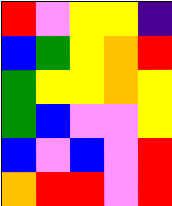[["red", "violet", "yellow", "yellow", "indigo"], ["blue", "green", "yellow", "orange", "red"], ["green", "yellow", "yellow", "orange", "yellow"], ["green", "blue", "violet", "violet", "yellow"], ["blue", "violet", "blue", "violet", "red"], ["orange", "red", "red", "violet", "red"]]